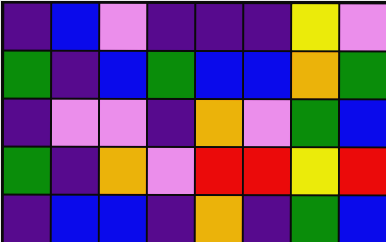[["indigo", "blue", "violet", "indigo", "indigo", "indigo", "yellow", "violet"], ["green", "indigo", "blue", "green", "blue", "blue", "orange", "green"], ["indigo", "violet", "violet", "indigo", "orange", "violet", "green", "blue"], ["green", "indigo", "orange", "violet", "red", "red", "yellow", "red"], ["indigo", "blue", "blue", "indigo", "orange", "indigo", "green", "blue"]]